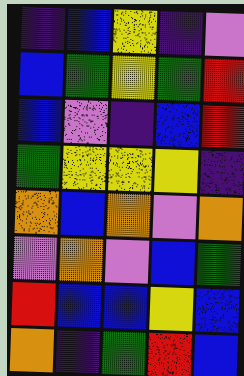[["indigo", "blue", "yellow", "indigo", "violet"], ["blue", "green", "yellow", "green", "red"], ["blue", "violet", "indigo", "blue", "red"], ["green", "yellow", "yellow", "yellow", "indigo"], ["orange", "blue", "orange", "violet", "orange"], ["violet", "orange", "violet", "blue", "green"], ["red", "blue", "blue", "yellow", "blue"], ["orange", "indigo", "green", "red", "blue"]]